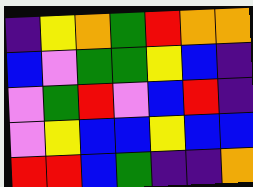[["indigo", "yellow", "orange", "green", "red", "orange", "orange"], ["blue", "violet", "green", "green", "yellow", "blue", "indigo"], ["violet", "green", "red", "violet", "blue", "red", "indigo"], ["violet", "yellow", "blue", "blue", "yellow", "blue", "blue"], ["red", "red", "blue", "green", "indigo", "indigo", "orange"]]